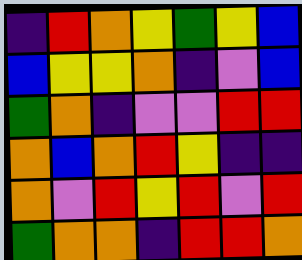[["indigo", "red", "orange", "yellow", "green", "yellow", "blue"], ["blue", "yellow", "yellow", "orange", "indigo", "violet", "blue"], ["green", "orange", "indigo", "violet", "violet", "red", "red"], ["orange", "blue", "orange", "red", "yellow", "indigo", "indigo"], ["orange", "violet", "red", "yellow", "red", "violet", "red"], ["green", "orange", "orange", "indigo", "red", "red", "orange"]]